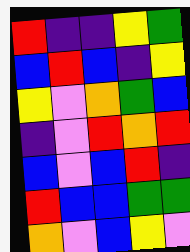[["red", "indigo", "indigo", "yellow", "green"], ["blue", "red", "blue", "indigo", "yellow"], ["yellow", "violet", "orange", "green", "blue"], ["indigo", "violet", "red", "orange", "red"], ["blue", "violet", "blue", "red", "indigo"], ["red", "blue", "blue", "green", "green"], ["orange", "violet", "blue", "yellow", "violet"]]